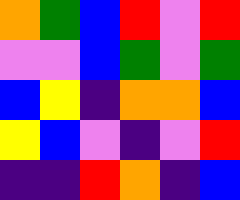[["orange", "green", "blue", "red", "violet", "red"], ["violet", "violet", "blue", "green", "violet", "green"], ["blue", "yellow", "indigo", "orange", "orange", "blue"], ["yellow", "blue", "violet", "indigo", "violet", "red"], ["indigo", "indigo", "red", "orange", "indigo", "blue"]]